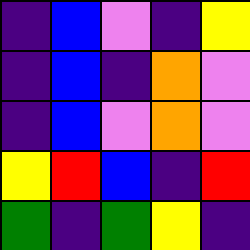[["indigo", "blue", "violet", "indigo", "yellow"], ["indigo", "blue", "indigo", "orange", "violet"], ["indigo", "blue", "violet", "orange", "violet"], ["yellow", "red", "blue", "indigo", "red"], ["green", "indigo", "green", "yellow", "indigo"]]